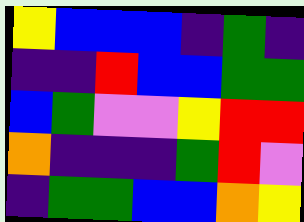[["yellow", "blue", "blue", "blue", "indigo", "green", "indigo"], ["indigo", "indigo", "red", "blue", "blue", "green", "green"], ["blue", "green", "violet", "violet", "yellow", "red", "red"], ["orange", "indigo", "indigo", "indigo", "green", "red", "violet"], ["indigo", "green", "green", "blue", "blue", "orange", "yellow"]]